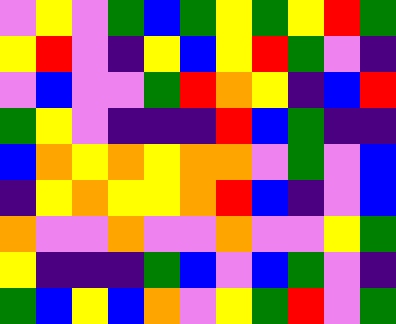[["violet", "yellow", "violet", "green", "blue", "green", "yellow", "green", "yellow", "red", "green"], ["yellow", "red", "violet", "indigo", "yellow", "blue", "yellow", "red", "green", "violet", "indigo"], ["violet", "blue", "violet", "violet", "green", "red", "orange", "yellow", "indigo", "blue", "red"], ["green", "yellow", "violet", "indigo", "indigo", "indigo", "red", "blue", "green", "indigo", "indigo"], ["blue", "orange", "yellow", "orange", "yellow", "orange", "orange", "violet", "green", "violet", "blue"], ["indigo", "yellow", "orange", "yellow", "yellow", "orange", "red", "blue", "indigo", "violet", "blue"], ["orange", "violet", "violet", "orange", "violet", "violet", "orange", "violet", "violet", "yellow", "green"], ["yellow", "indigo", "indigo", "indigo", "green", "blue", "violet", "blue", "green", "violet", "indigo"], ["green", "blue", "yellow", "blue", "orange", "violet", "yellow", "green", "red", "violet", "green"]]